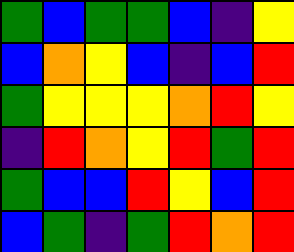[["green", "blue", "green", "green", "blue", "indigo", "yellow"], ["blue", "orange", "yellow", "blue", "indigo", "blue", "red"], ["green", "yellow", "yellow", "yellow", "orange", "red", "yellow"], ["indigo", "red", "orange", "yellow", "red", "green", "red"], ["green", "blue", "blue", "red", "yellow", "blue", "red"], ["blue", "green", "indigo", "green", "red", "orange", "red"]]